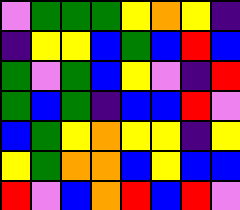[["violet", "green", "green", "green", "yellow", "orange", "yellow", "indigo"], ["indigo", "yellow", "yellow", "blue", "green", "blue", "red", "blue"], ["green", "violet", "green", "blue", "yellow", "violet", "indigo", "red"], ["green", "blue", "green", "indigo", "blue", "blue", "red", "violet"], ["blue", "green", "yellow", "orange", "yellow", "yellow", "indigo", "yellow"], ["yellow", "green", "orange", "orange", "blue", "yellow", "blue", "blue"], ["red", "violet", "blue", "orange", "red", "blue", "red", "violet"]]